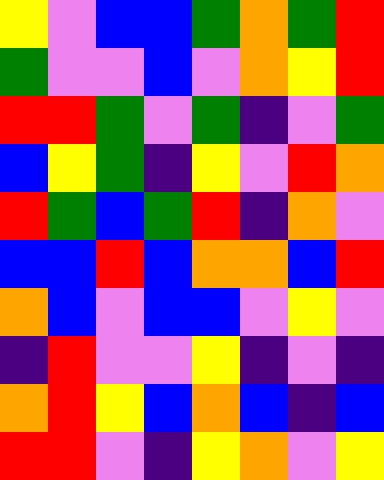[["yellow", "violet", "blue", "blue", "green", "orange", "green", "red"], ["green", "violet", "violet", "blue", "violet", "orange", "yellow", "red"], ["red", "red", "green", "violet", "green", "indigo", "violet", "green"], ["blue", "yellow", "green", "indigo", "yellow", "violet", "red", "orange"], ["red", "green", "blue", "green", "red", "indigo", "orange", "violet"], ["blue", "blue", "red", "blue", "orange", "orange", "blue", "red"], ["orange", "blue", "violet", "blue", "blue", "violet", "yellow", "violet"], ["indigo", "red", "violet", "violet", "yellow", "indigo", "violet", "indigo"], ["orange", "red", "yellow", "blue", "orange", "blue", "indigo", "blue"], ["red", "red", "violet", "indigo", "yellow", "orange", "violet", "yellow"]]